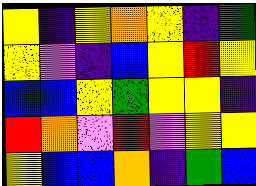[["yellow", "indigo", "yellow", "orange", "yellow", "indigo", "green"], ["yellow", "violet", "indigo", "blue", "yellow", "red", "yellow"], ["blue", "blue", "yellow", "green", "yellow", "yellow", "indigo"], ["red", "orange", "violet", "red", "violet", "yellow", "yellow"], ["yellow", "blue", "blue", "orange", "indigo", "green", "blue"]]